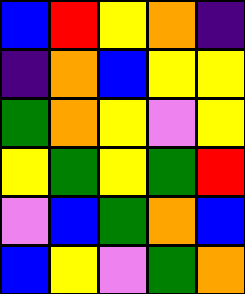[["blue", "red", "yellow", "orange", "indigo"], ["indigo", "orange", "blue", "yellow", "yellow"], ["green", "orange", "yellow", "violet", "yellow"], ["yellow", "green", "yellow", "green", "red"], ["violet", "blue", "green", "orange", "blue"], ["blue", "yellow", "violet", "green", "orange"]]